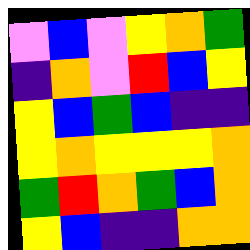[["violet", "blue", "violet", "yellow", "orange", "green"], ["indigo", "orange", "violet", "red", "blue", "yellow"], ["yellow", "blue", "green", "blue", "indigo", "indigo"], ["yellow", "orange", "yellow", "yellow", "yellow", "orange"], ["green", "red", "orange", "green", "blue", "orange"], ["yellow", "blue", "indigo", "indigo", "orange", "orange"]]